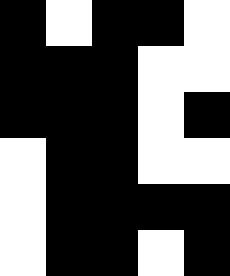[["black", "white", "black", "black", "white"], ["black", "black", "black", "white", "white"], ["black", "black", "black", "white", "black"], ["white", "black", "black", "white", "white"], ["white", "black", "black", "black", "black"], ["white", "black", "black", "white", "black"]]